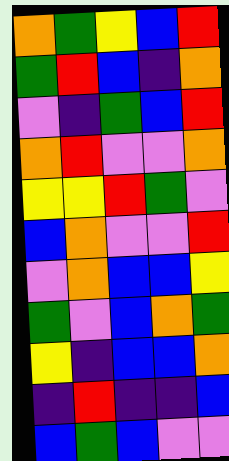[["orange", "green", "yellow", "blue", "red"], ["green", "red", "blue", "indigo", "orange"], ["violet", "indigo", "green", "blue", "red"], ["orange", "red", "violet", "violet", "orange"], ["yellow", "yellow", "red", "green", "violet"], ["blue", "orange", "violet", "violet", "red"], ["violet", "orange", "blue", "blue", "yellow"], ["green", "violet", "blue", "orange", "green"], ["yellow", "indigo", "blue", "blue", "orange"], ["indigo", "red", "indigo", "indigo", "blue"], ["blue", "green", "blue", "violet", "violet"]]